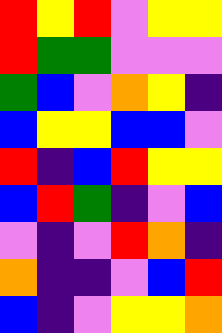[["red", "yellow", "red", "violet", "yellow", "yellow"], ["red", "green", "green", "violet", "violet", "violet"], ["green", "blue", "violet", "orange", "yellow", "indigo"], ["blue", "yellow", "yellow", "blue", "blue", "violet"], ["red", "indigo", "blue", "red", "yellow", "yellow"], ["blue", "red", "green", "indigo", "violet", "blue"], ["violet", "indigo", "violet", "red", "orange", "indigo"], ["orange", "indigo", "indigo", "violet", "blue", "red"], ["blue", "indigo", "violet", "yellow", "yellow", "orange"]]